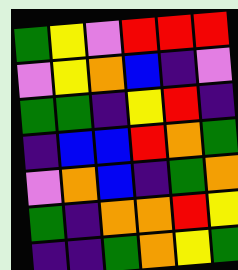[["green", "yellow", "violet", "red", "red", "red"], ["violet", "yellow", "orange", "blue", "indigo", "violet"], ["green", "green", "indigo", "yellow", "red", "indigo"], ["indigo", "blue", "blue", "red", "orange", "green"], ["violet", "orange", "blue", "indigo", "green", "orange"], ["green", "indigo", "orange", "orange", "red", "yellow"], ["indigo", "indigo", "green", "orange", "yellow", "green"]]